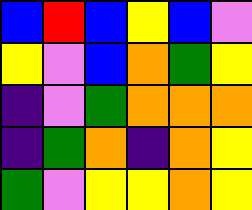[["blue", "red", "blue", "yellow", "blue", "violet"], ["yellow", "violet", "blue", "orange", "green", "yellow"], ["indigo", "violet", "green", "orange", "orange", "orange"], ["indigo", "green", "orange", "indigo", "orange", "yellow"], ["green", "violet", "yellow", "yellow", "orange", "yellow"]]